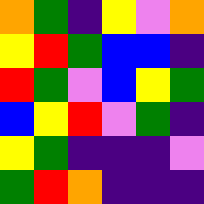[["orange", "green", "indigo", "yellow", "violet", "orange"], ["yellow", "red", "green", "blue", "blue", "indigo"], ["red", "green", "violet", "blue", "yellow", "green"], ["blue", "yellow", "red", "violet", "green", "indigo"], ["yellow", "green", "indigo", "indigo", "indigo", "violet"], ["green", "red", "orange", "indigo", "indigo", "indigo"]]